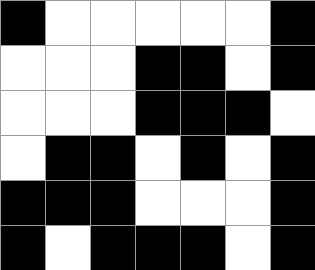[["black", "white", "white", "white", "white", "white", "black"], ["white", "white", "white", "black", "black", "white", "black"], ["white", "white", "white", "black", "black", "black", "white"], ["white", "black", "black", "white", "black", "white", "black"], ["black", "black", "black", "white", "white", "white", "black"], ["black", "white", "black", "black", "black", "white", "black"]]